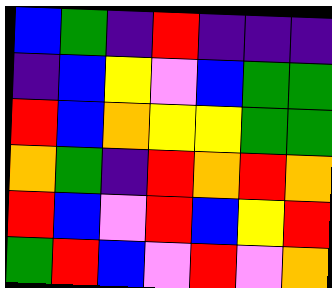[["blue", "green", "indigo", "red", "indigo", "indigo", "indigo"], ["indigo", "blue", "yellow", "violet", "blue", "green", "green"], ["red", "blue", "orange", "yellow", "yellow", "green", "green"], ["orange", "green", "indigo", "red", "orange", "red", "orange"], ["red", "blue", "violet", "red", "blue", "yellow", "red"], ["green", "red", "blue", "violet", "red", "violet", "orange"]]